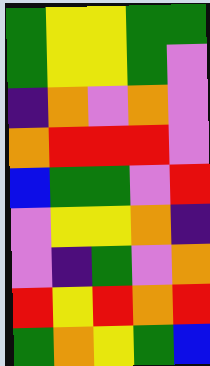[["green", "yellow", "yellow", "green", "green"], ["green", "yellow", "yellow", "green", "violet"], ["indigo", "orange", "violet", "orange", "violet"], ["orange", "red", "red", "red", "violet"], ["blue", "green", "green", "violet", "red"], ["violet", "yellow", "yellow", "orange", "indigo"], ["violet", "indigo", "green", "violet", "orange"], ["red", "yellow", "red", "orange", "red"], ["green", "orange", "yellow", "green", "blue"]]